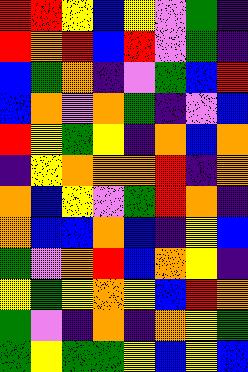[["red", "red", "yellow", "blue", "yellow", "violet", "green", "indigo"], ["red", "orange", "red", "blue", "red", "violet", "green", "indigo"], ["blue", "green", "orange", "indigo", "violet", "green", "blue", "red"], ["blue", "orange", "violet", "orange", "green", "indigo", "violet", "blue"], ["red", "yellow", "green", "yellow", "indigo", "orange", "blue", "orange"], ["indigo", "yellow", "orange", "orange", "orange", "red", "indigo", "orange"], ["orange", "blue", "yellow", "violet", "green", "red", "orange", "indigo"], ["orange", "blue", "blue", "orange", "blue", "indigo", "yellow", "blue"], ["green", "violet", "orange", "red", "blue", "orange", "yellow", "indigo"], ["yellow", "green", "yellow", "orange", "yellow", "blue", "red", "orange"], ["green", "violet", "indigo", "orange", "indigo", "orange", "yellow", "green"], ["green", "yellow", "green", "green", "yellow", "blue", "yellow", "blue"]]